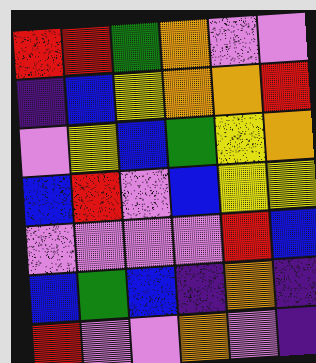[["red", "red", "green", "orange", "violet", "violet"], ["indigo", "blue", "yellow", "orange", "orange", "red"], ["violet", "yellow", "blue", "green", "yellow", "orange"], ["blue", "red", "violet", "blue", "yellow", "yellow"], ["violet", "violet", "violet", "violet", "red", "blue"], ["blue", "green", "blue", "indigo", "orange", "indigo"], ["red", "violet", "violet", "orange", "violet", "indigo"]]